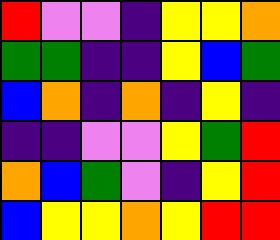[["red", "violet", "violet", "indigo", "yellow", "yellow", "orange"], ["green", "green", "indigo", "indigo", "yellow", "blue", "green"], ["blue", "orange", "indigo", "orange", "indigo", "yellow", "indigo"], ["indigo", "indigo", "violet", "violet", "yellow", "green", "red"], ["orange", "blue", "green", "violet", "indigo", "yellow", "red"], ["blue", "yellow", "yellow", "orange", "yellow", "red", "red"]]